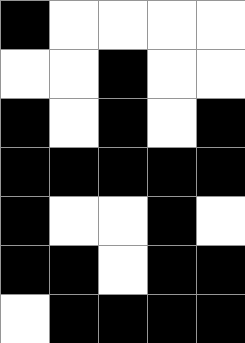[["black", "white", "white", "white", "white"], ["white", "white", "black", "white", "white"], ["black", "white", "black", "white", "black"], ["black", "black", "black", "black", "black"], ["black", "white", "white", "black", "white"], ["black", "black", "white", "black", "black"], ["white", "black", "black", "black", "black"]]